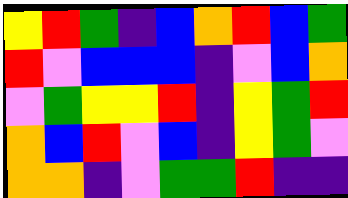[["yellow", "red", "green", "indigo", "blue", "orange", "red", "blue", "green"], ["red", "violet", "blue", "blue", "blue", "indigo", "violet", "blue", "orange"], ["violet", "green", "yellow", "yellow", "red", "indigo", "yellow", "green", "red"], ["orange", "blue", "red", "violet", "blue", "indigo", "yellow", "green", "violet"], ["orange", "orange", "indigo", "violet", "green", "green", "red", "indigo", "indigo"]]